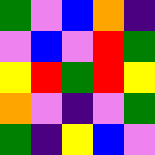[["green", "violet", "blue", "orange", "indigo"], ["violet", "blue", "violet", "red", "green"], ["yellow", "red", "green", "red", "yellow"], ["orange", "violet", "indigo", "violet", "green"], ["green", "indigo", "yellow", "blue", "violet"]]